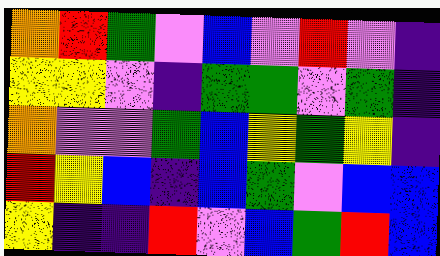[["orange", "red", "green", "violet", "blue", "violet", "red", "violet", "indigo"], ["yellow", "yellow", "violet", "indigo", "green", "green", "violet", "green", "indigo"], ["orange", "violet", "violet", "green", "blue", "yellow", "green", "yellow", "indigo"], ["red", "yellow", "blue", "indigo", "blue", "green", "violet", "blue", "blue"], ["yellow", "indigo", "indigo", "red", "violet", "blue", "green", "red", "blue"]]